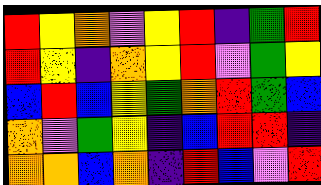[["red", "yellow", "orange", "violet", "yellow", "red", "indigo", "green", "red"], ["red", "yellow", "indigo", "orange", "yellow", "red", "violet", "green", "yellow"], ["blue", "red", "blue", "yellow", "green", "orange", "red", "green", "blue"], ["orange", "violet", "green", "yellow", "indigo", "blue", "red", "red", "indigo"], ["orange", "orange", "blue", "orange", "indigo", "red", "blue", "violet", "red"]]